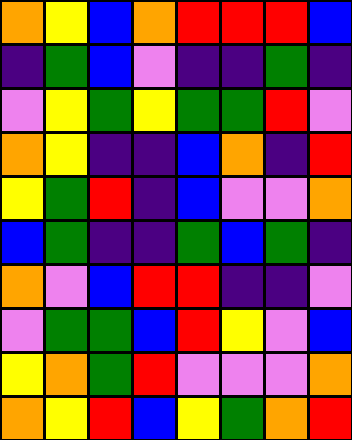[["orange", "yellow", "blue", "orange", "red", "red", "red", "blue"], ["indigo", "green", "blue", "violet", "indigo", "indigo", "green", "indigo"], ["violet", "yellow", "green", "yellow", "green", "green", "red", "violet"], ["orange", "yellow", "indigo", "indigo", "blue", "orange", "indigo", "red"], ["yellow", "green", "red", "indigo", "blue", "violet", "violet", "orange"], ["blue", "green", "indigo", "indigo", "green", "blue", "green", "indigo"], ["orange", "violet", "blue", "red", "red", "indigo", "indigo", "violet"], ["violet", "green", "green", "blue", "red", "yellow", "violet", "blue"], ["yellow", "orange", "green", "red", "violet", "violet", "violet", "orange"], ["orange", "yellow", "red", "blue", "yellow", "green", "orange", "red"]]